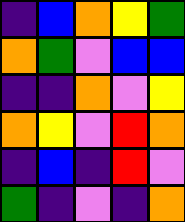[["indigo", "blue", "orange", "yellow", "green"], ["orange", "green", "violet", "blue", "blue"], ["indigo", "indigo", "orange", "violet", "yellow"], ["orange", "yellow", "violet", "red", "orange"], ["indigo", "blue", "indigo", "red", "violet"], ["green", "indigo", "violet", "indigo", "orange"]]